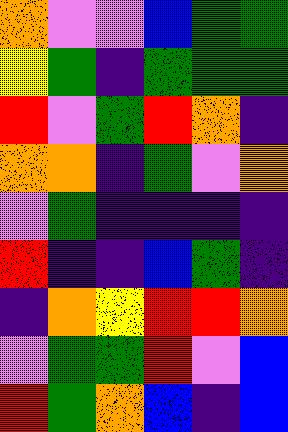[["orange", "violet", "violet", "blue", "green", "green"], ["yellow", "green", "indigo", "green", "green", "green"], ["red", "violet", "green", "red", "orange", "indigo"], ["orange", "orange", "indigo", "green", "violet", "orange"], ["violet", "green", "indigo", "indigo", "indigo", "indigo"], ["red", "indigo", "indigo", "blue", "green", "indigo"], ["indigo", "orange", "yellow", "red", "red", "orange"], ["violet", "green", "green", "red", "violet", "blue"], ["red", "green", "orange", "blue", "indigo", "blue"]]